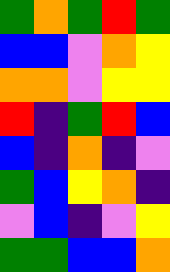[["green", "orange", "green", "red", "green"], ["blue", "blue", "violet", "orange", "yellow"], ["orange", "orange", "violet", "yellow", "yellow"], ["red", "indigo", "green", "red", "blue"], ["blue", "indigo", "orange", "indigo", "violet"], ["green", "blue", "yellow", "orange", "indigo"], ["violet", "blue", "indigo", "violet", "yellow"], ["green", "green", "blue", "blue", "orange"]]